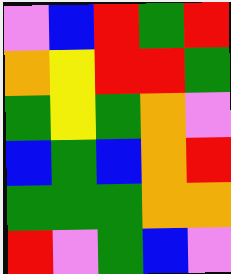[["violet", "blue", "red", "green", "red"], ["orange", "yellow", "red", "red", "green"], ["green", "yellow", "green", "orange", "violet"], ["blue", "green", "blue", "orange", "red"], ["green", "green", "green", "orange", "orange"], ["red", "violet", "green", "blue", "violet"]]